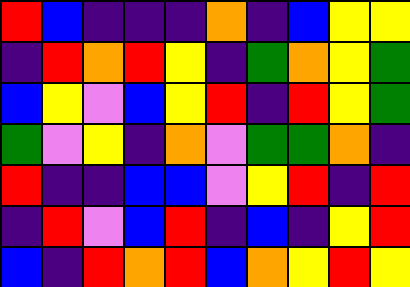[["red", "blue", "indigo", "indigo", "indigo", "orange", "indigo", "blue", "yellow", "yellow"], ["indigo", "red", "orange", "red", "yellow", "indigo", "green", "orange", "yellow", "green"], ["blue", "yellow", "violet", "blue", "yellow", "red", "indigo", "red", "yellow", "green"], ["green", "violet", "yellow", "indigo", "orange", "violet", "green", "green", "orange", "indigo"], ["red", "indigo", "indigo", "blue", "blue", "violet", "yellow", "red", "indigo", "red"], ["indigo", "red", "violet", "blue", "red", "indigo", "blue", "indigo", "yellow", "red"], ["blue", "indigo", "red", "orange", "red", "blue", "orange", "yellow", "red", "yellow"]]